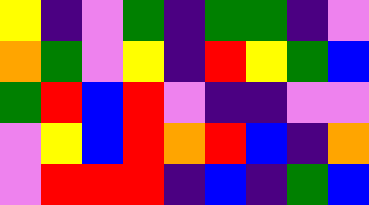[["yellow", "indigo", "violet", "green", "indigo", "green", "green", "indigo", "violet"], ["orange", "green", "violet", "yellow", "indigo", "red", "yellow", "green", "blue"], ["green", "red", "blue", "red", "violet", "indigo", "indigo", "violet", "violet"], ["violet", "yellow", "blue", "red", "orange", "red", "blue", "indigo", "orange"], ["violet", "red", "red", "red", "indigo", "blue", "indigo", "green", "blue"]]